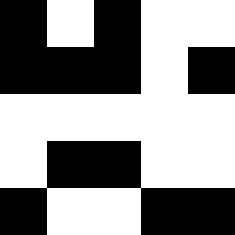[["black", "white", "black", "white", "white"], ["black", "black", "black", "white", "black"], ["white", "white", "white", "white", "white"], ["white", "black", "black", "white", "white"], ["black", "white", "white", "black", "black"]]